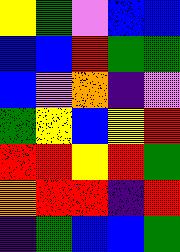[["yellow", "green", "violet", "blue", "blue"], ["blue", "blue", "red", "green", "green"], ["blue", "violet", "orange", "indigo", "violet"], ["green", "yellow", "blue", "yellow", "red"], ["red", "red", "yellow", "red", "green"], ["orange", "red", "red", "indigo", "red"], ["indigo", "green", "blue", "blue", "green"]]